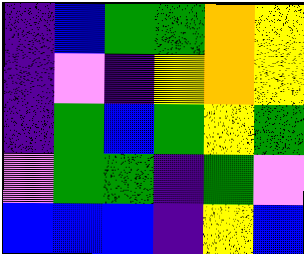[["indigo", "blue", "green", "green", "orange", "yellow"], ["indigo", "violet", "indigo", "yellow", "orange", "yellow"], ["indigo", "green", "blue", "green", "yellow", "green"], ["violet", "green", "green", "indigo", "green", "violet"], ["blue", "blue", "blue", "indigo", "yellow", "blue"]]